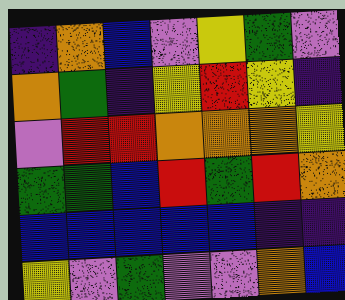[["indigo", "orange", "blue", "violet", "yellow", "green", "violet"], ["orange", "green", "indigo", "yellow", "red", "yellow", "indigo"], ["violet", "red", "red", "orange", "orange", "orange", "yellow"], ["green", "green", "blue", "red", "green", "red", "orange"], ["blue", "blue", "blue", "blue", "blue", "indigo", "indigo"], ["yellow", "violet", "green", "violet", "violet", "orange", "blue"]]